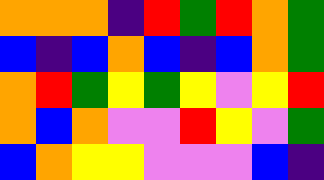[["orange", "orange", "orange", "indigo", "red", "green", "red", "orange", "green"], ["blue", "indigo", "blue", "orange", "blue", "indigo", "blue", "orange", "green"], ["orange", "red", "green", "yellow", "green", "yellow", "violet", "yellow", "red"], ["orange", "blue", "orange", "violet", "violet", "red", "yellow", "violet", "green"], ["blue", "orange", "yellow", "yellow", "violet", "violet", "violet", "blue", "indigo"]]